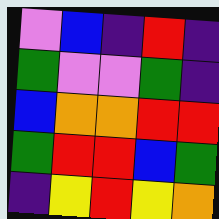[["violet", "blue", "indigo", "red", "indigo"], ["green", "violet", "violet", "green", "indigo"], ["blue", "orange", "orange", "red", "red"], ["green", "red", "red", "blue", "green"], ["indigo", "yellow", "red", "yellow", "orange"]]